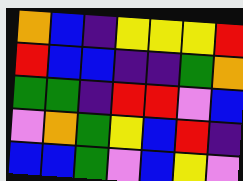[["orange", "blue", "indigo", "yellow", "yellow", "yellow", "red"], ["red", "blue", "blue", "indigo", "indigo", "green", "orange"], ["green", "green", "indigo", "red", "red", "violet", "blue"], ["violet", "orange", "green", "yellow", "blue", "red", "indigo"], ["blue", "blue", "green", "violet", "blue", "yellow", "violet"]]